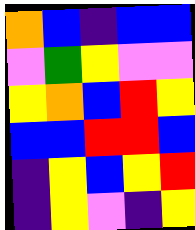[["orange", "blue", "indigo", "blue", "blue"], ["violet", "green", "yellow", "violet", "violet"], ["yellow", "orange", "blue", "red", "yellow"], ["blue", "blue", "red", "red", "blue"], ["indigo", "yellow", "blue", "yellow", "red"], ["indigo", "yellow", "violet", "indigo", "yellow"]]